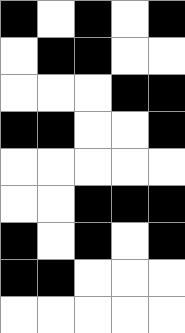[["black", "white", "black", "white", "black"], ["white", "black", "black", "white", "white"], ["white", "white", "white", "black", "black"], ["black", "black", "white", "white", "black"], ["white", "white", "white", "white", "white"], ["white", "white", "black", "black", "black"], ["black", "white", "black", "white", "black"], ["black", "black", "white", "white", "white"], ["white", "white", "white", "white", "white"]]